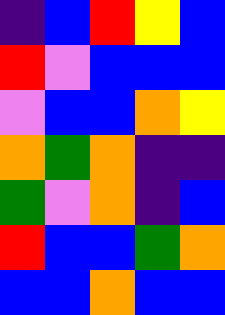[["indigo", "blue", "red", "yellow", "blue"], ["red", "violet", "blue", "blue", "blue"], ["violet", "blue", "blue", "orange", "yellow"], ["orange", "green", "orange", "indigo", "indigo"], ["green", "violet", "orange", "indigo", "blue"], ["red", "blue", "blue", "green", "orange"], ["blue", "blue", "orange", "blue", "blue"]]